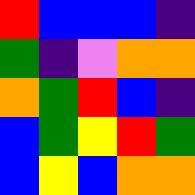[["red", "blue", "blue", "blue", "indigo"], ["green", "indigo", "violet", "orange", "orange"], ["orange", "green", "red", "blue", "indigo"], ["blue", "green", "yellow", "red", "green"], ["blue", "yellow", "blue", "orange", "orange"]]